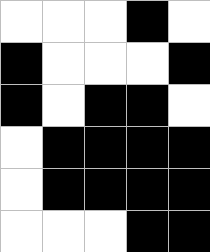[["white", "white", "white", "black", "white"], ["black", "white", "white", "white", "black"], ["black", "white", "black", "black", "white"], ["white", "black", "black", "black", "black"], ["white", "black", "black", "black", "black"], ["white", "white", "white", "black", "black"]]